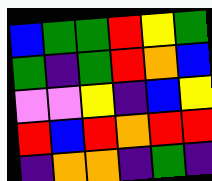[["blue", "green", "green", "red", "yellow", "green"], ["green", "indigo", "green", "red", "orange", "blue"], ["violet", "violet", "yellow", "indigo", "blue", "yellow"], ["red", "blue", "red", "orange", "red", "red"], ["indigo", "orange", "orange", "indigo", "green", "indigo"]]